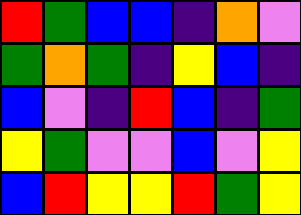[["red", "green", "blue", "blue", "indigo", "orange", "violet"], ["green", "orange", "green", "indigo", "yellow", "blue", "indigo"], ["blue", "violet", "indigo", "red", "blue", "indigo", "green"], ["yellow", "green", "violet", "violet", "blue", "violet", "yellow"], ["blue", "red", "yellow", "yellow", "red", "green", "yellow"]]